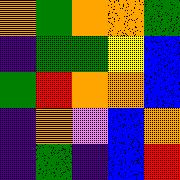[["orange", "green", "orange", "orange", "green"], ["indigo", "green", "green", "yellow", "blue"], ["green", "red", "orange", "orange", "blue"], ["indigo", "orange", "violet", "blue", "orange"], ["indigo", "green", "indigo", "blue", "red"]]